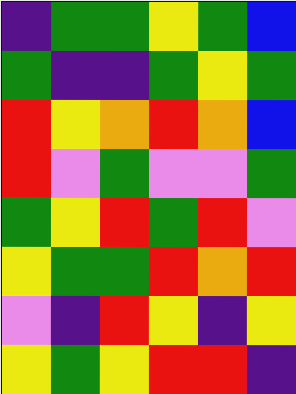[["indigo", "green", "green", "yellow", "green", "blue"], ["green", "indigo", "indigo", "green", "yellow", "green"], ["red", "yellow", "orange", "red", "orange", "blue"], ["red", "violet", "green", "violet", "violet", "green"], ["green", "yellow", "red", "green", "red", "violet"], ["yellow", "green", "green", "red", "orange", "red"], ["violet", "indigo", "red", "yellow", "indigo", "yellow"], ["yellow", "green", "yellow", "red", "red", "indigo"]]